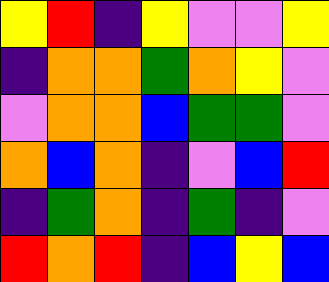[["yellow", "red", "indigo", "yellow", "violet", "violet", "yellow"], ["indigo", "orange", "orange", "green", "orange", "yellow", "violet"], ["violet", "orange", "orange", "blue", "green", "green", "violet"], ["orange", "blue", "orange", "indigo", "violet", "blue", "red"], ["indigo", "green", "orange", "indigo", "green", "indigo", "violet"], ["red", "orange", "red", "indigo", "blue", "yellow", "blue"]]